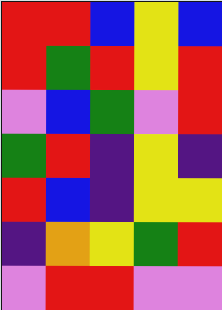[["red", "red", "blue", "yellow", "blue"], ["red", "green", "red", "yellow", "red"], ["violet", "blue", "green", "violet", "red"], ["green", "red", "indigo", "yellow", "indigo"], ["red", "blue", "indigo", "yellow", "yellow"], ["indigo", "orange", "yellow", "green", "red"], ["violet", "red", "red", "violet", "violet"]]